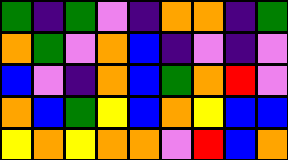[["green", "indigo", "green", "violet", "indigo", "orange", "orange", "indigo", "green"], ["orange", "green", "violet", "orange", "blue", "indigo", "violet", "indigo", "violet"], ["blue", "violet", "indigo", "orange", "blue", "green", "orange", "red", "violet"], ["orange", "blue", "green", "yellow", "blue", "orange", "yellow", "blue", "blue"], ["yellow", "orange", "yellow", "orange", "orange", "violet", "red", "blue", "orange"]]